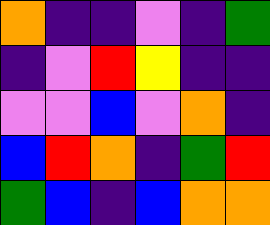[["orange", "indigo", "indigo", "violet", "indigo", "green"], ["indigo", "violet", "red", "yellow", "indigo", "indigo"], ["violet", "violet", "blue", "violet", "orange", "indigo"], ["blue", "red", "orange", "indigo", "green", "red"], ["green", "blue", "indigo", "blue", "orange", "orange"]]